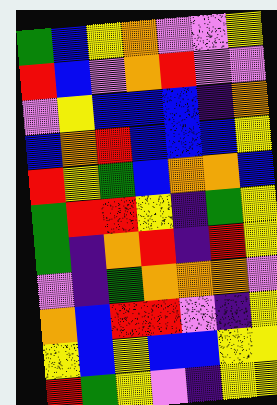[["green", "blue", "yellow", "orange", "violet", "violet", "yellow"], ["red", "blue", "violet", "orange", "red", "violet", "violet"], ["violet", "yellow", "blue", "blue", "blue", "indigo", "orange"], ["blue", "orange", "red", "blue", "blue", "blue", "yellow"], ["red", "yellow", "green", "blue", "orange", "orange", "blue"], ["green", "red", "red", "yellow", "indigo", "green", "yellow"], ["green", "indigo", "orange", "red", "indigo", "red", "yellow"], ["violet", "indigo", "green", "orange", "orange", "orange", "violet"], ["orange", "blue", "red", "red", "violet", "indigo", "yellow"], ["yellow", "blue", "yellow", "blue", "blue", "yellow", "yellow"], ["red", "green", "yellow", "violet", "indigo", "yellow", "yellow"]]